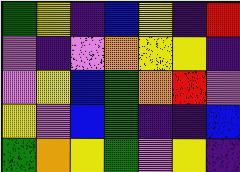[["green", "yellow", "indigo", "blue", "yellow", "indigo", "red"], ["violet", "indigo", "violet", "orange", "yellow", "yellow", "indigo"], ["violet", "yellow", "blue", "green", "orange", "red", "violet"], ["yellow", "violet", "blue", "green", "indigo", "indigo", "blue"], ["green", "orange", "yellow", "green", "violet", "yellow", "indigo"]]